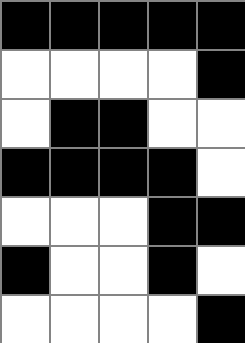[["black", "black", "black", "black", "black"], ["white", "white", "white", "white", "black"], ["white", "black", "black", "white", "white"], ["black", "black", "black", "black", "white"], ["white", "white", "white", "black", "black"], ["black", "white", "white", "black", "white"], ["white", "white", "white", "white", "black"]]